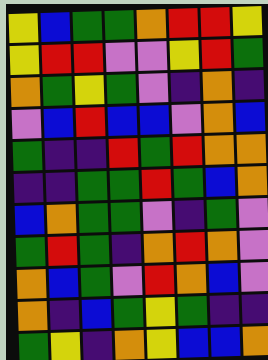[["yellow", "blue", "green", "green", "orange", "red", "red", "yellow"], ["yellow", "red", "red", "violet", "violet", "yellow", "red", "green"], ["orange", "green", "yellow", "green", "violet", "indigo", "orange", "indigo"], ["violet", "blue", "red", "blue", "blue", "violet", "orange", "blue"], ["green", "indigo", "indigo", "red", "green", "red", "orange", "orange"], ["indigo", "indigo", "green", "green", "red", "green", "blue", "orange"], ["blue", "orange", "green", "green", "violet", "indigo", "green", "violet"], ["green", "red", "green", "indigo", "orange", "red", "orange", "violet"], ["orange", "blue", "green", "violet", "red", "orange", "blue", "violet"], ["orange", "indigo", "blue", "green", "yellow", "green", "indigo", "indigo"], ["green", "yellow", "indigo", "orange", "yellow", "blue", "blue", "orange"]]